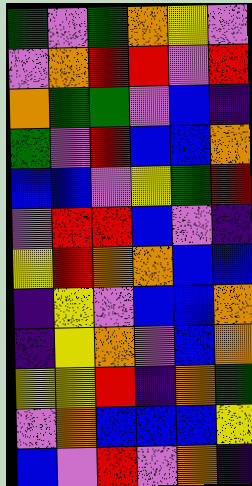[["green", "violet", "green", "orange", "yellow", "violet"], ["violet", "orange", "red", "red", "violet", "red"], ["orange", "green", "green", "violet", "blue", "indigo"], ["green", "violet", "red", "blue", "blue", "orange"], ["blue", "blue", "violet", "yellow", "green", "red"], ["violet", "red", "red", "blue", "violet", "indigo"], ["yellow", "red", "orange", "orange", "blue", "blue"], ["indigo", "yellow", "violet", "blue", "blue", "orange"], ["indigo", "yellow", "orange", "violet", "blue", "orange"], ["yellow", "yellow", "red", "indigo", "orange", "green"], ["violet", "orange", "blue", "blue", "blue", "yellow"], ["blue", "violet", "red", "violet", "orange", "indigo"]]